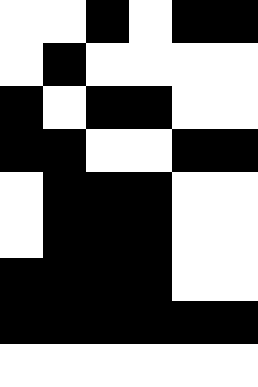[["white", "white", "black", "white", "black", "black"], ["white", "black", "white", "white", "white", "white"], ["black", "white", "black", "black", "white", "white"], ["black", "black", "white", "white", "black", "black"], ["white", "black", "black", "black", "white", "white"], ["white", "black", "black", "black", "white", "white"], ["black", "black", "black", "black", "white", "white"], ["black", "black", "black", "black", "black", "black"], ["white", "white", "white", "white", "white", "white"]]